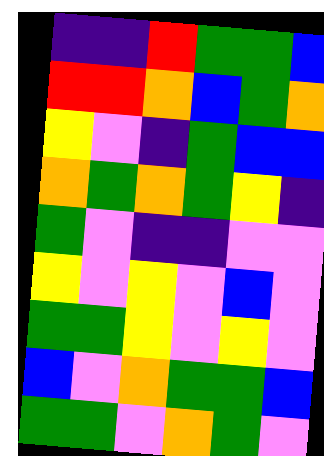[["indigo", "indigo", "red", "green", "green", "blue"], ["red", "red", "orange", "blue", "green", "orange"], ["yellow", "violet", "indigo", "green", "blue", "blue"], ["orange", "green", "orange", "green", "yellow", "indigo"], ["green", "violet", "indigo", "indigo", "violet", "violet"], ["yellow", "violet", "yellow", "violet", "blue", "violet"], ["green", "green", "yellow", "violet", "yellow", "violet"], ["blue", "violet", "orange", "green", "green", "blue"], ["green", "green", "violet", "orange", "green", "violet"]]